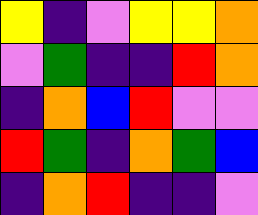[["yellow", "indigo", "violet", "yellow", "yellow", "orange"], ["violet", "green", "indigo", "indigo", "red", "orange"], ["indigo", "orange", "blue", "red", "violet", "violet"], ["red", "green", "indigo", "orange", "green", "blue"], ["indigo", "orange", "red", "indigo", "indigo", "violet"]]